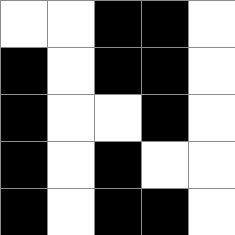[["white", "white", "black", "black", "white"], ["black", "white", "black", "black", "white"], ["black", "white", "white", "black", "white"], ["black", "white", "black", "white", "white"], ["black", "white", "black", "black", "white"]]